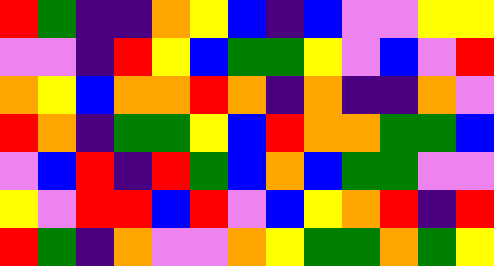[["red", "green", "indigo", "indigo", "orange", "yellow", "blue", "indigo", "blue", "violet", "violet", "yellow", "yellow"], ["violet", "violet", "indigo", "red", "yellow", "blue", "green", "green", "yellow", "violet", "blue", "violet", "red"], ["orange", "yellow", "blue", "orange", "orange", "red", "orange", "indigo", "orange", "indigo", "indigo", "orange", "violet"], ["red", "orange", "indigo", "green", "green", "yellow", "blue", "red", "orange", "orange", "green", "green", "blue"], ["violet", "blue", "red", "indigo", "red", "green", "blue", "orange", "blue", "green", "green", "violet", "violet"], ["yellow", "violet", "red", "red", "blue", "red", "violet", "blue", "yellow", "orange", "red", "indigo", "red"], ["red", "green", "indigo", "orange", "violet", "violet", "orange", "yellow", "green", "green", "orange", "green", "yellow"]]